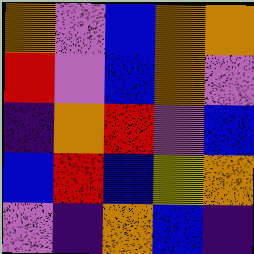[["orange", "violet", "blue", "orange", "orange"], ["red", "violet", "blue", "orange", "violet"], ["indigo", "orange", "red", "violet", "blue"], ["blue", "red", "blue", "yellow", "orange"], ["violet", "indigo", "orange", "blue", "indigo"]]